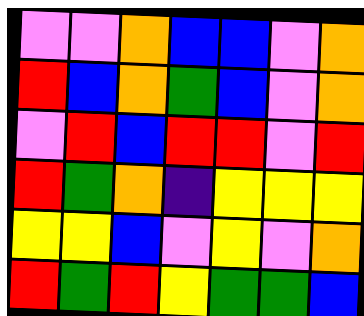[["violet", "violet", "orange", "blue", "blue", "violet", "orange"], ["red", "blue", "orange", "green", "blue", "violet", "orange"], ["violet", "red", "blue", "red", "red", "violet", "red"], ["red", "green", "orange", "indigo", "yellow", "yellow", "yellow"], ["yellow", "yellow", "blue", "violet", "yellow", "violet", "orange"], ["red", "green", "red", "yellow", "green", "green", "blue"]]